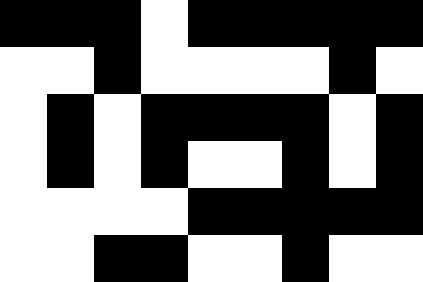[["black", "black", "black", "white", "black", "black", "black", "black", "black"], ["white", "white", "black", "white", "white", "white", "white", "black", "white"], ["white", "black", "white", "black", "black", "black", "black", "white", "black"], ["white", "black", "white", "black", "white", "white", "black", "white", "black"], ["white", "white", "white", "white", "black", "black", "black", "black", "black"], ["white", "white", "black", "black", "white", "white", "black", "white", "white"]]